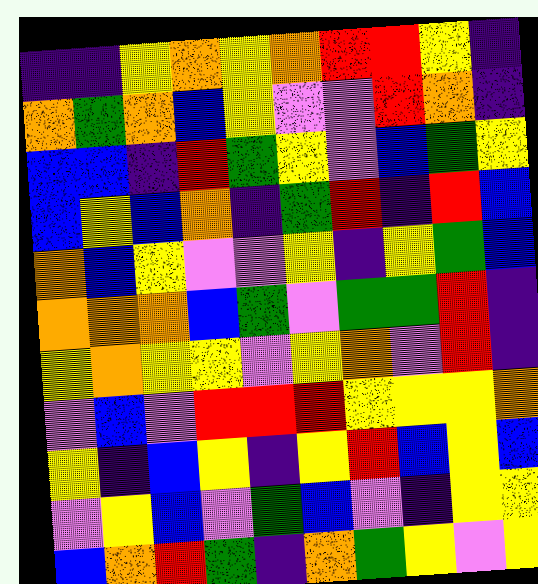[["indigo", "indigo", "yellow", "orange", "yellow", "orange", "red", "red", "yellow", "indigo"], ["orange", "green", "orange", "blue", "yellow", "violet", "violet", "red", "orange", "indigo"], ["blue", "blue", "indigo", "red", "green", "yellow", "violet", "blue", "green", "yellow"], ["blue", "yellow", "blue", "orange", "indigo", "green", "red", "indigo", "red", "blue"], ["orange", "blue", "yellow", "violet", "violet", "yellow", "indigo", "yellow", "green", "blue"], ["orange", "orange", "orange", "blue", "green", "violet", "green", "green", "red", "indigo"], ["yellow", "orange", "yellow", "yellow", "violet", "yellow", "orange", "violet", "red", "indigo"], ["violet", "blue", "violet", "red", "red", "red", "yellow", "yellow", "yellow", "orange"], ["yellow", "indigo", "blue", "yellow", "indigo", "yellow", "red", "blue", "yellow", "blue"], ["violet", "yellow", "blue", "violet", "green", "blue", "violet", "indigo", "yellow", "yellow"], ["blue", "orange", "red", "green", "indigo", "orange", "green", "yellow", "violet", "yellow"]]